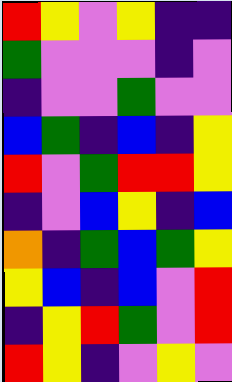[["red", "yellow", "violet", "yellow", "indigo", "indigo"], ["green", "violet", "violet", "violet", "indigo", "violet"], ["indigo", "violet", "violet", "green", "violet", "violet"], ["blue", "green", "indigo", "blue", "indigo", "yellow"], ["red", "violet", "green", "red", "red", "yellow"], ["indigo", "violet", "blue", "yellow", "indigo", "blue"], ["orange", "indigo", "green", "blue", "green", "yellow"], ["yellow", "blue", "indigo", "blue", "violet", "red"], ["indigo", "yellow", "red", "green", "violet", "red"], ["red", "yellow", "indigo", "violet", "yellow", "violet"]]